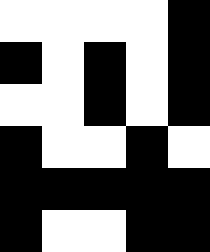[["white", "white", "white", "white", "black"], ["black", "white", "black", "white", "black"], ["white", "white", "black", "white", "black"], ["black", "white", "white", "black", "white"], ["black", "black", "black", "black", "black"], ["black", "white", "white", "black", "black"]]